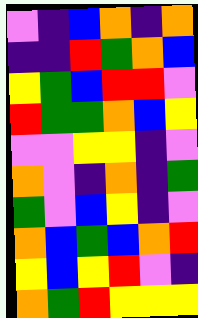[["violet", "indigo", "blue", "orange", "indigo", "orange"], ["indigo", "indigo", "red", "green", "orange", "blue"], ["yellow", "green", "blue", "red", "red", "violet"], ["red", "green", "green", "orange", "blue", "yellow"], ["violet", "violet", "yellow", "yellow", "indigo", "violet"], ["orange", "violet", "indigo", "orange", "indigo", "green"], ["green", "violet", "blue", "yellow", "indigo", "violet"], ["orange", "blue", "green", "blue", "orange", "red"], ["yellow", "blue", "yellow", "red", "violet", "indigo"], ["orange", "green", "red", "yellow", "yellow", "yellow"]]